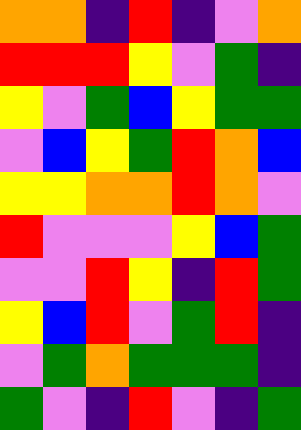[["orange", "orange", "indigo", "red", "indigo", "violet", "orange"], ["red", "red", "red", "yellow", "violet", "green", "indigo"], ["yellow", "violet", "green", "blue", "yellow", "green", "green"], ["violet", "blue", "yellow", "green", "red", "orange", "blue"], ["yellow", "yellow", "orange", "orange", "red", "orange", "violet"], ["red", "violet", "violet", "violet", "yellow", "blue", "green"], ["violet", "violet", "red", "yellow", "indigo", "red", "green"], ["yellow", "blue", "red", "violet", "green", "red", "indigo"], ["violet", "green", "orange", "green", "green", "green", "indigo"], ["green", "violet", "indigo", "red", "violet", "indigo", "green"]]